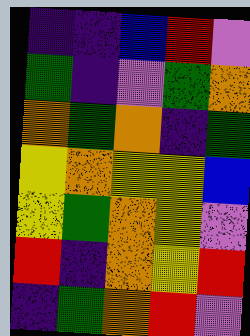[["indigo", "indigo", "blue", "red", "violet"], ["green", "indigo", "violet", "green", "orange"], ["orange", "green", "orange", "indigo", "green"], ["yellow", "orange", "yellow", "yellow", "blue"], ["yellow", "green", "orange", "yellow", "violet"], ["red", "indigo", "orange", "yellow", "red"], ["indigo", "green", "orange", "red", "violet"]]